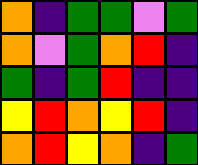[["orange", "indigo", "green", "green", "violet", "green"], ["orange", "violet", "green", "orange", "red", "indigo"], ["green", "indigo", "green", "red", "indigo", "indigo"], ["yellow", "red", "orange", "yellow", "red", "indigo"], ["orange", "red", "yellow", "orange", "indigo", "green"]]